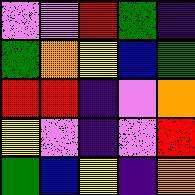[["violet", "violet", "red", "green", "indigo"], ["green", "orange", "yellow", "blue", "green"], ["red", "red", "indigo", "violet", "orange"], ["yellow", "violet", "indigo", "violet", "red"], ["green", "blue", "yellow", "indigo", "orange"]]